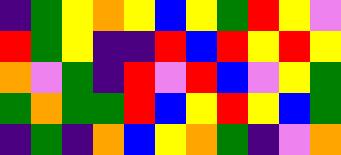[["indigo", "green", "yellow", "orange", "yellow", "blue", "yellow", "green", "red", "yellow", "violet"], ["red", "green", "yellow", "indigo", "indigo", "red", "blue", "red", "yellow", "red", "yellow"], ["orange", "violet", "green", "indigo", "red", "violet", "red", "blue", "violet", "yellow", "green"], ["green", "orange", "green", "green", "red", "blue", "yellow", "red", "yellow", "blue", "green"], ["indigo", "green", "indigo", "orange", "blue", "yellow", "orange", "green", "indigo", "violet", "orange"]]